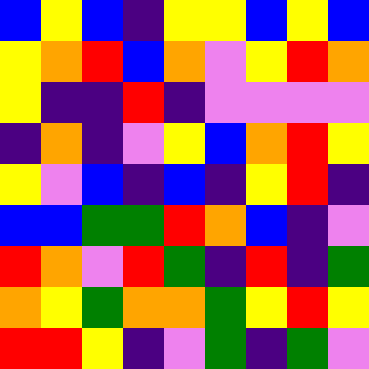[["blue", "yellow", "blue", "indigo", "yellow", "yellow", "blue", "yellow", "blue"], ["yellow", "orange", "red", "blue", "orange", "violet", "yellow", "red", "orange"], ["yellow", "indigo", "indigo", "red", "indigo", "violet", "violet", "violet", "violet"], ["indigo", "orange", "indigo", "violet", "yellow", "blue", "orange", "red", "yellow"], ["yellow", "violet", "blue", "indigo", "blue", "indigo", "yellow", "red", "indigo"], ["blue", "blue", "green", "green", "red", "orange", "blue", "indigo", "violet"], ["red", "orange", "violet", "red", "green", "indigo", "red", "indigo", "green"], ["orange", "yellow", "green", "orange", "orange", "green", "yellow", "red", "yellow"], ["red", "red", "yellow", "indigo", "violet", "green", "indigo", "green", "violet"]]